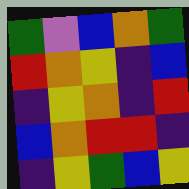[["green", "violet", "blue", "orange", "green"], ["red", "orange", "yellow", "indigo", "blue"], ["indigo", "yellow", "orange", "indigo", "red"], ["blue", "orange", "red", "red", "indigo"], ["indigo", "yellow", "green", "blue", "yellow"]]